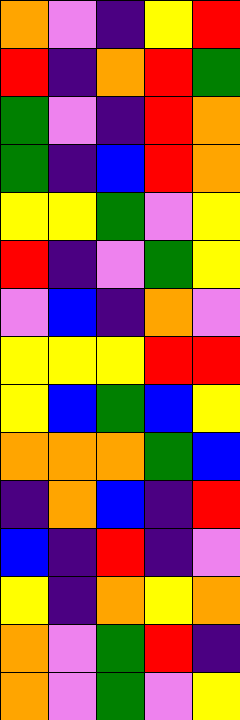[["orange", "violet", "indigo", "yellow", "red"], ["red", "indigo", "orange", "red", "green"], ["green", "violet", "indigo", "red", "orange"], ["green", "indigo", "blue", "red", "orange"], ["yellow", "yellow", "green", "violet", "yellow"], ["red", "indigo", "violet", "green", "yellow"], ["violet", "blue", "indigo", "orange", "violet"], ["yellow", "yellow", "yellow", "red", "red"], ["yellow", "blue", "green", "blue", "yellow"], ["orange", "orange", "orange", "green", "blue"], ["indigo", "orange", "blue", "indigo", "red"], ["blue", "indigo", "red", "indigo", "violet"], ["yellow", "indigo", "orange", "yellow", "orange"], ["orange", "violet", "green", "red", "indigo"], ["orange", "violet", "green", "violet", "yellow"]]